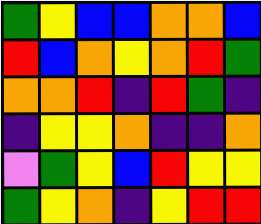[["green", "yellow", "blue", "blue", "orange", "orange", "blue"], ["red", "blue", "orange", "yellow", "orange", "red", "green"], ["orange", "orange", "red", "indigo", "red", "green", "indigo"], ["indigo", "yellow", "yellow", "orange", "indigo", "indigo", "orange"], ["violet", "green", "yellow", "blue", "red", "yellow", "yellow"], ["green", "yellow", "orange", "indigo", "yellow", "red", "red"]]